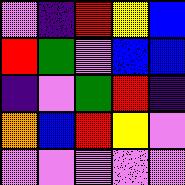[["violet", "indigo", "red", "yellow", "blue"], ["red", "green", "violet", "blue", "blue"], ["indigo", "violet", "green", "red", "indigo"], ["orange", "blue", "red", "yellow", "violet"], ["violet", "violet", "violet", "violet", "violet"]]